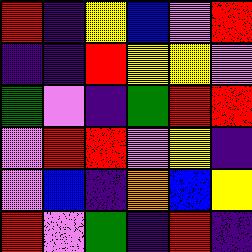[["red", "indigo", "yellow", "blue", "violet", "red"], ["indigo", "indigo", "red", "yellow", "yellow", "violet"], ["green", "violet", "indigo", "green", "red", "red"], ["violet", "red", "red", "violet", "yellow", "indigo"], ["violet", "blue", "indigo", "orange", "blue", "yellow"], ["red", "violet", "green", "indigo", "red", "indigo"]]